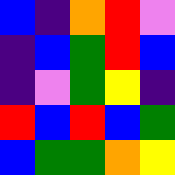[["blue", "indigo", "orange", "red", "violet"], ["indigo", "blue", "green", "red", "blue"], ["indigo", "violet", "green", "yellow", "indigo"], ["red", "blue", "red", "blue", "green"], ["blue", "green", "green", "orange", "yellow"]]